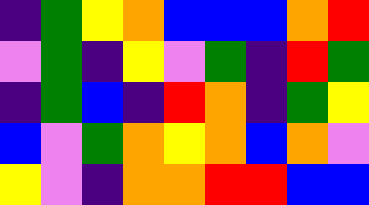[["indigo", "green", "yellow", "orange", "blue", "blue", "blue", "orange", "red"], ["violet", "green", "indigo", "yellow", "violet", "green", "indigo", "red", "green"], ["indigo", "green", "blue", "indigo", "red", "orange", "indigo", "green", "yellow"], ["blue", "violet", "green", "orange", "yellow", "orange", "blue", "orange", "violet"], ["yellow", "violet", "indigo", "orange", "orange", "red", "red", "blue", "blue"]]